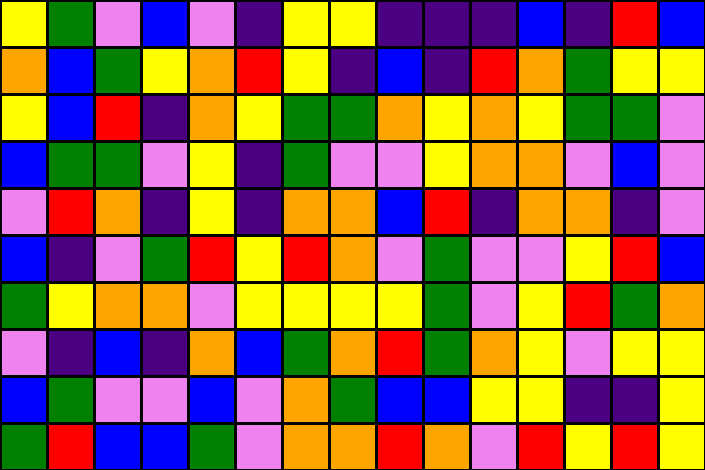[["yellow", "green", "violet", "blue", "violet", "indigo", "yellow", "yellow", "indigo", "indigo", "indigo", "blue", "indigo", "red", "blue"], ["orange", "blue", "green", "yellow", "orange", "red", "yellow", "indigo", "blue", "indigo", "red", "orange", "green", "yellow", "yellow"], ["yellow", "blue", "red", "indigo", "orange", "yellow", "green", "green", "orange", "yellow", "orange", "yellow", "green", "green", "violet"], ["blue", "green", "green", "violet", "yellow", "indigo", "green", "violet", "violet", "yellow", "orange", "orange", "violet", "blue", "violet"], ["violet", "red", "orange", "indigo", "yellow", "indigo", "orange", "orange", "blue", "red", "indigo", "orange", "orange", "indigo", "violet"], ["blue", "indigo", "violet", "green", "red", "yellow", "red", "orange", "violet", "green", "violet", "violet", "yellow", "red", "blue"], ["green", "yellow", "orange", "orange", "violet", "yellow", "yellow", "yellow", "yellow", "green", "violet", "yellow", "red", "green", "orange"], ["violet", "indigo", "blue", "indigo", "orange", "blue", "green", "orange", "red", "green", "orange", "yellow", "violet", "yellow", "yellow"], ["blue", "green", "violet", "violet", "blue", "violet", "orange", "green", "blue", "blue", "yellow", "yellow", "indigo", "indigo", "yellow"], ["green", "red", "blue", "blue", "green", "violet", "orange", "orange", "red", "orange", "violet", "red", "yellow", "red", "yellow"]]